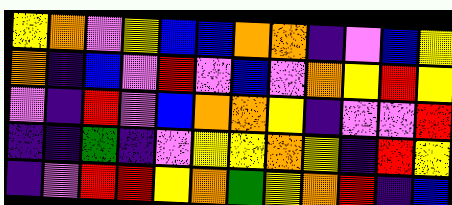[["yellow", "orange", "violet", "yellow", "blue", "blue", "orange", "orange", "indigo", "violet", "blue", "yellow"], ["orange", "indigo", "blue", "violet", "red", "violet", "blue", "violet", "orange", "yellow", "red", "yellow"], ["violet", "indigo", "red", "violet", "blue", "orange", "orange", "yellow", "indigo", "violet", "violet", "red"], ["indigo", "indigo", "green", "indigo", "violet", "yellow", "yellow", "orange", "yellow", "indigo", "red", "yellow"], ["indigo", "violet", "red", "red", "yellow", "orange", "green", "yellow", "orange", "red", "indigo", "blue"]]